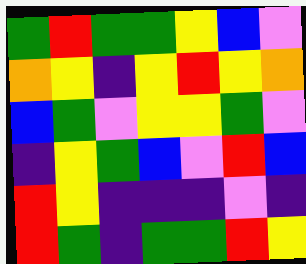[["green", "red", "green", "green", "yellow", "blue", "violet"], ["orange", "yellow", "indigo", "yellow", "red", "yellow", "orange"], ["blue", "green", "violet", "yellow", "yellow", "green", "violet"], ["indigo", "yellow", "green", "blue", "violet", "red", "blue"], ["red", "yellow", "indigo", "indigo", "indigo", "violet", "indigo"], ["red", "green", "indigo", "green", "green", "red", "yellow"]]